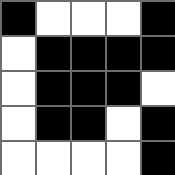[["black", "white", "white", "white", "black"], ["white", "black", "black", "black", "black"], ["white", "black", "black", "black", "white"], ["white", "black", "black", "white", "black"], ["white", "white", "white", "white", "black"]]